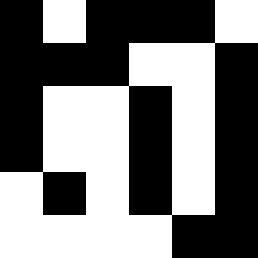[["black", "white", "black", "black", "black", "white"], ["black", "black", "black", "white", "white", "black"], ["black", "white", "white", "black", "white", "black"], ["black", "white", "white", "black", "white", "black"], ["white", "black", "white", "black", "white", "black"], ["white", "white", "white", "white", "black", "black"]]